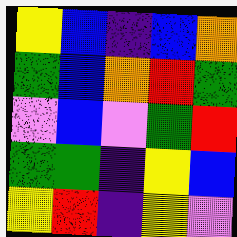[["yellow", "blue", "indigo", "blue", "orange"], ["green", "blue", "orange", "red", "green"], ["violet", "blue", "violet", "green", "red"], ["green", "green", "indigo", "yellow", "blue"], ["yellow", "red", "indigo", "yellow", "violet"]]